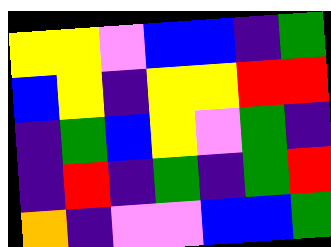[["yellow", "yellow", "violet", "blue", "blue", "indigo", "green"], ["blue", "yellow", "indigo", "yellow", "yellow", "red", "red"], ["indigo", "green", "blue", "yellow", "violet", "green", "indigo"], ["indigo", "red", "indigo", "green", "indigo", "green", "red"], ["orange", "indigo", "violet", "violet", "blue", "blue", "green"]]